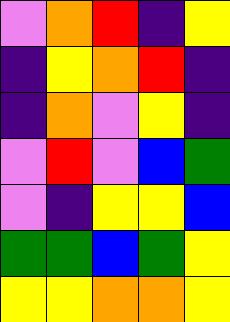[["violet", "orange", "red", "indigo", "yellow"], ["indigo", "yellow", "orange", "red", "indigo"], ["indigo", "orange", "violet", "yellow", "indigo"], ["violet", "red", "violet", "blue", "green"], ["violet", "indigo", "yellow", "yellow", "blue"], ["green", "green", "blue", "green", "yellow"], ["yellow", "yellow", "orange", "orange", "yellow"]]